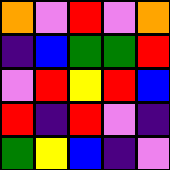[["orange", "violet", "red", "violet", "orange"], ["indigo", "blue", "green", "green", "red"], ["violet", "red", "yellow", "red", "blue"], ["red", "indigo", "red", "violet", "indigo"], ["green", "yellow", "blue", "indigo", "violet"]]